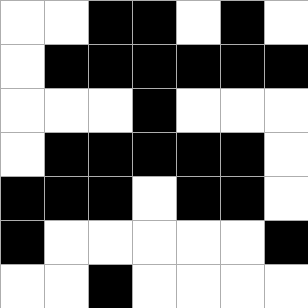[["white", "white", "black", "black", "white", "black", "white"], ["white", "black", "black", "black", "black", "black", "black"], ["white", "white", "white", "black", "white", "white", "white"], ["white", "black", "black", "black", "black", "black", "white"], ["black", "black", "black", "white", "black", "black", "white"], ["black", "white", "white", "white", "white", "white", "black"], ["white", "white", "black", "white", "white", "white", "white"]]